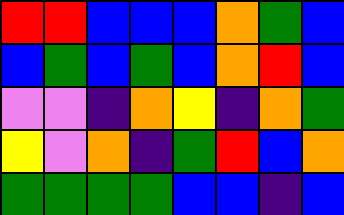[["red", "red", "blue", "blue", "blue", "orange", "green", "blue"], ["blue", "green", "blue", "green", "blue", "orange", "red", "blue"], ["violet", "violet", "indigo", "orange", "yellow", "indigo", "orange", "green"], ["yellow", "violet", "orange", "indigo", "green", "red", "blue", "orange"], ["green", "green", "green", "green", "blue", "blue", "indigo", "blue"]]